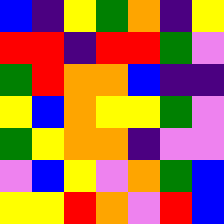[["blue", "indigo", "yellow", "green", "orange", "indigo", "yellow"], ["red", "red", "indigo", "red", "red", "green", "violet"], ["green", "red", "orange", "orange", "blue", "indigo", "indigo"], ["yellow", "blue", "orange", "yellow", "yellow", "green", "violet"], ["green", "yellow", "orange", "orange", "indigo", "violet", "violet"], ["violet", "blue", "yellow", "violet", "orange", "green", "blue"], ["yellow", "yellow", "red", "orange", "violet", "red", "blue"]]